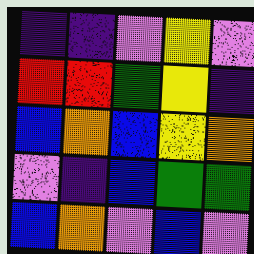[["indigo", "indigo", "violet", "yellow", "violet"], ["red", "red", "green", "yellow", "indigo"], ["blue", "orange", "blue", "yellow", "orange"], ["violet", "indigo", "blue", "green", "green"], ["blue", "orange", "violet", "blue", "violet"]]